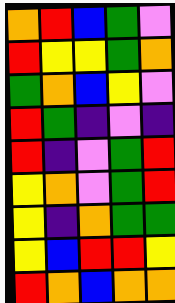[["orange", "red", "blue", "green", "violet"], ["red", "yellow", "yellow", "green", "orange"], ["green", "orange", "blue", "yellow", "violet"], ["red", "green", "indigo", "violet", "indigo"], ["red", "indigo", "violet", "green", "red"], ["yellow", "orange", "violet", "green", "red"], ["yellow", "indigo", "orange", "green", "green"], ["yellow", "blue", "red", "red", "yellow"], ["red", "orange", "blue", "orange", "orange"]]